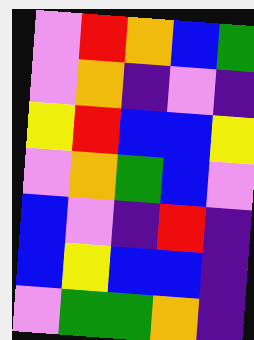[["violet", "red", "orange", "blue", "green"], ["violet", "orange", "indigo", "violet", "indigo"], ["yellow", "red", "blue", "blue", "yellow"], ["violet", "orange", "green", "blue", "violet"], ["blue", "violet", "indigo", "red", "indigo"], ["blue", "yellow", "blue", "blue", "indigo"], ["violet", "green", "green", "orange", "indigo"]]